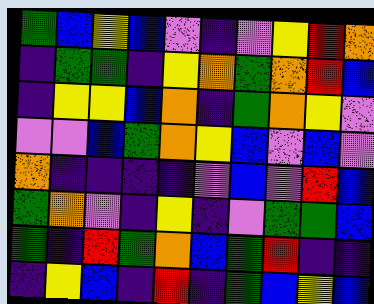[["green", "blue", "yellow", "blue", "violet", "indigo", "violet", "yellow", "red", "orange"], ["indigo", "green", "green", "indigo", "yellow", "orange", "green", "orange", "red", "blue"], ["indigo", "yellow", "yellow", "blue", "orange", "indigo", "green", "orange", "yellow", "violet"], ["violet", "violet", "blue", "green", "orange", "yellow", "blue", "violet", "blue", "violet"], ["orange", "indigo", "indigo", "indigo", "indigo", "violet", "blue", "violet", "red", "blue"], ["green", "orange", "violet", "indigo", "yellow", "indigo", "violet", "green", "green", "blue"], ["green", "indigo", "red", "green", "orange", "blue", "green", "red", "indigo", "indigo"], ["indigo", "yellow", "blue", "indigo", "red", "indigo", "green", "blue", "yellow", "blue"]]